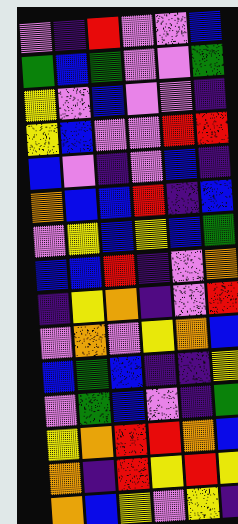[["violet", "indigo", "red", "violet", "violet", "blue"], ["green", "blue", "green", "violet", "violet", "green"], ["yellow", "violet", "blue", "violet", "violet", "indigo"], ["yellow", "blue", "violet", "violet", "red", "red"], ["blue", "violet", "indigo", "violet", "blue", "indigo"], ["orange", "blue", "blue", "red", "indigo", "blue"], ["violet", "yellow", "blue", "yellow", "blue", "green"], ["blue", "blue", "red", "indigo", "violet", "orange"], ["indigo", "yellow", "orange", "indigo", "violet", "red"], ["violet", "orange", "violet", "yellow", "orange", "blue"], ["blue", "green", "blue", "indigo", "indigo", "yellow"], ["violet", "green", "blue", "violet", "indigo", "green"], ["yellow", "orange", "red", "red", "orange", "blue"], ["orange", "indigo", "red", "yellow", "red", "yellow"], ["orange", "blue", "yellow", "violet", "yellow", "indigo"]]